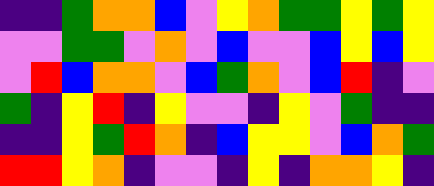[["indigo", "indigo", "green", "orange", "orange", "blue", "violet", "yellow", "orange", "green", "green", "yellow", "green", "yellow"], ["violet", "violet", "green", "green", "violet", "orange", "violet", "blue", "violet", "violet", "blue", "yellow", "blue", "yellow"], ["violet", "red", "blue", "orange", "orange", "violet", "blue", "green", "orange", "violet", "blue", "red", "indigo", "violet"], ["green", "indigo", "yellow", "red", "indigo", "yellow", "violet", "violet", "indigo", "yellow", "violet", "green", "indigo", "indigo"], ["indigo", "indigo", "yellow", "green", "red", "orange", "indigo", "blue", "yellow", "yellow", "violet", "blue", "orange", "green"], ["red", "red", "yellow", "orange", "indigo", "violet", "violet", "indigo", "yellow", "indigo", "orange", "orange", "yellow", "indigo"]]